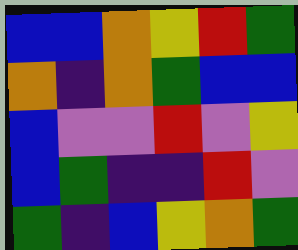[["blue", "blue", "orange", "yellow", "red", "green"], ["orange", "indigo", "orange", "green", "blue", "blue"], ["blue", "violet", "violet", "red", "violet", "yellow"], ["blue", "green", "indigo", "indigo", "red", "violet"], ["green", "indigo", "blue", "yellow", "orange", "green"]]